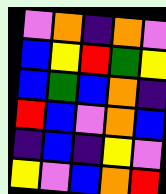[["violet", "orange", "indigo", "orange", "violet"], ["blue", "yellow", "red", "green", "yellow"], ["blue", "green", "blue", "orange", "indigo"], ["red", "blue", "violet", "orange", "blue"], ["indigo", "blue", "indigo", "yellow", "violet"], ["yellow", "violet", "blue", "orange", "red"]]